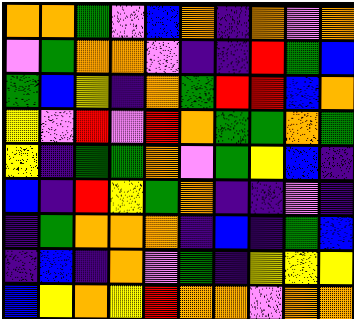[["orange", "orange", "green", "violet", "blue", "orange", "indigo", "orange", "violet", "orange"], ["violet", "green", "orange", "orange", "violet", "indigo", "indigo", "red", "green", "blue"], ["green", "blue", "yellow", "indigo", "orange", "green", "red", "red", "blue", "orange"], ["yellow", "violet", "red", "violet", "red", "orange", "green", "green", "orange", "green"], ["yellow", "indigo", "green", "green", "orange", "violet", "green", "yellow", "blue", "indigo"], ["blue", "indigo", "red", "yellow", "green", "orange", "indigo", "indigo", "violet", "indigo"], ["indigo", "green", "orange", "orange", "orange", "indigo", "blue", "indigo", "green", "blue"], ["indigo", "blue", "indigo", "orange", "violet", "green", "indigo", "yellow", "yellow", "yellow"], ["blue", "yellow", "orange", "yellow", "red", "orange", "orange", "violet", "orange", "orange"]]